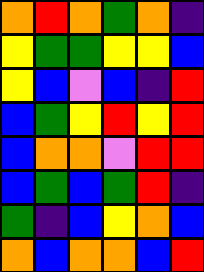[["orange", "red", "orange", "green", "orange", "indigo"], ["yellow", "green", "green", "yellow", "yellow", "blue"], ["yellow", "blue", "violet", "blue", "indigo", "red"], ["blue", "green", "yellow", "red", "yellow", "red"], ["blue", "orange", "orange", "violet", "red", "red"], ["blue", "green", "blue", "green", "red", "indigo"], ["green", "indigo", "blue", "yellow", "orange", "blue"], ["orange", "blue", "orange", "orange", "blue", "red"]]